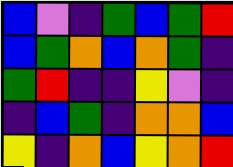[["blue", "violet", "indigo", "green", "blue", "green", "red"], ["blue", "green", "orange", "blue", "orange", "green", "indigo"], ["green", "red", "indigo", "indigo", "yellow", "violet", "indigo"], ["indigo", "blue", "green", "indigo", "orange", "orange", "blue"], ["yellow", "indigo", "orange", "blue", "yellow", "orange", "red"]]